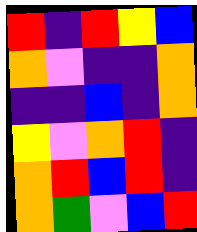[["red", "indigo", "red", "yellow", "blue"], ["orange", "violet", "indigo", "indigo", "orange"], ["indigo", "indigo", "blue", "indigo", "orange"], ["yellow", "violet", "orange", "red", "indigo"], ["orange", "red", "blue", "red", "indigo"], ["orange", "green", "violet", "blue", "red"]]